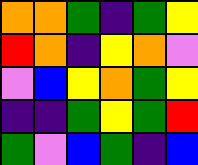[["orange", "orange", "green", "indigo", "green", "yellow"], ["red", "orange", "indigo", "yellow", "orange", "violet"], ["violet", "blue", "yellow", "orange", "green", "yellow"], ["indigo", "indigo", "green", "yellow", "green", "red"], ["green", "violet", "blue", "green", "indigo", "blue"]]